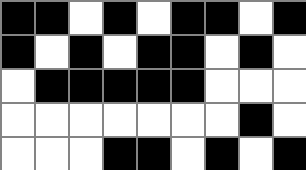[["black", "black", "white", "black", "white", "black", "black", "white", "black"], ["black", "white", "black", "white", "black", "black", "white", "black", "white"], ["white", "black", "black", "black", "black", "black", "white", "white", "white"], ["white", "white", "white", "white", "white", "white", "white", "black", "white"], ["white", "white", "white", "black", "black", "white", "black", "white", "black"]]